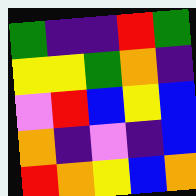[["green", "indigo", "indigo", "red", "green"], ["yellow", "yellow", "green", "orange", "indigo"], ["violet", "red", "blue", "yellow", "blue"], ["orange", "indigo", "violet", "indigo", "blue"], ["red", "orange", "yellow", "blue", "orange"]]